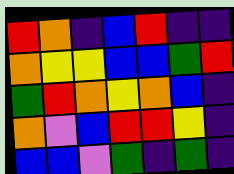[["red", "orange", "indigo", "blue", "red", "indigo", "indigo"], ["orange", "yellow", "yellow", "blue", "blue", "green", "red"], ["green", "red", "orange", "yellow", "orange", "blue", "indigo"], ["orange", "violet", "blue", "red", "red", "yellow", "indigo"], ["blue", "blue", "violet", "green", "indigo", "green", "indigo"]]